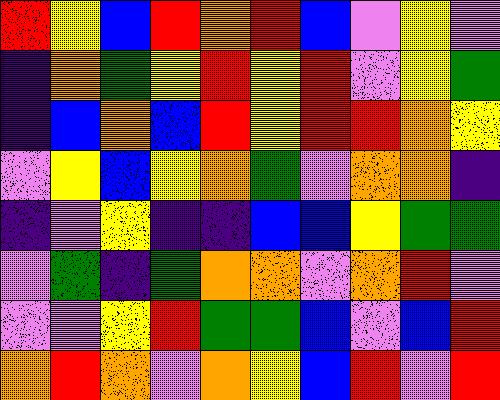[["red", "yellow", "blue", "red", "orange", "red", "blue", "violet", "yellow", "violet"], ["indigo", "orange", "green", "yellow", "red", "yellow", "red", "violet", "yellow", "green"], ["indigo", "blue", "orange", "blue", "red", "yellow", "red", "red", "orange", "yellow"], ["violet", "yellow", "blue", "yellow", "orange", "green", "violet", "orange", "orange", "indigo"], ["indigo", "violet", "yellow", "indigo", "indigo", "blue", "blue", "yellow", "green", "green"], ["violet", "green", "indigo", "green", "orange", "orange", "violet", "orange", "red", "violet"], ["violet", "violet", "yellow", "red", "green", "green", "blue", "violet", "blue", "red"], ["orange", "red", "orange", "violet", "orange", "yellow", "blue", "red", "violet", "red"]]